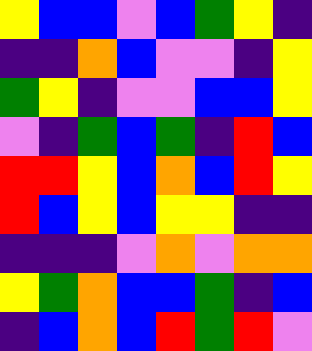[["yellow", "blue", "blue", "violet", "blue", "green", "yellow", "indigo"], ["indigo", "indigo", "orange", "blue", "violet", "violet", "indigo", "yellow"], ["green", "yellow", "indigo", "violet", "violet", "blue", "blue", "yellow"], ["violet", "indigo", "green", "blue", "green", "indigo", "red", "blue"], ["red", "red", "yellow", "blue", "orange", "blue", "red", "yellow"], ["red", "blue", "yellow", "blue", "yellow", "yellow", "indigo", "indigo"], ["indigo", "indigo", "indigo", "violet", "orange", "violet", "orange", "orange"], ["yellow", "green", "orange", "blue", "blue", "green", "indigo", "blue"], ["indigo", "blue", "orange", "blue", "red", "green", "red", "violet"]]